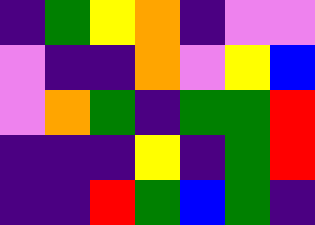[["indigo", "green", "yellow", "orange", "indigo", "violet", "violet"], ["violet", "indigo", "indigo", "orange", "violet", "yellow", "blue"], ["violet", "orange", "green", "indigo", "green", "green", "red"], ["indigo", "indigo", "indigo", "yellow", "indigo", "green", "red"], ["indigo", "indigo", "red", "green", "blue", "green", "indigo"]]